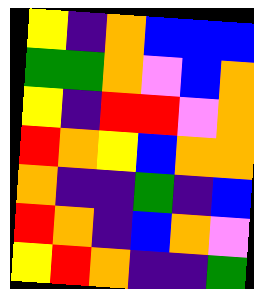[["yellow", "indigo", "orange", "blue", "blue", "blue"], ["green", "green", "orange", "violet", "blue", "orange"], ["yellow", "indigo", "red", "red", "violet", "orange"], ["red", "orange", "yellow", "blue", "orange", "orange"], ["orange", "indigo", "indigo", "green", "indigo", "blue"], ["red", "orange", "indigo", "blue", "orange", "violet"], ["yellow", "red", "orange", "indigo", "indigo", "green"]]